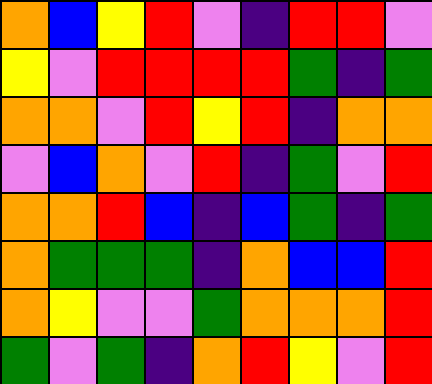[["orange", "blue", "yellow", "red", "violet", "indigo", "red", "red", "violet"], ["yellow", "violet", "red", "red", "red", "red", "green", "indigo", "green"], ["orange", "orange", "violet", "red", "yellow", "red", "indigo", "orange", "orange"], ["violet", "blue", "orange", "violet", "red", "indigo", "green", "violet", "red"], ["orange", "orange", "red", "blue", "indigo", "blue", "green", "indigo", "green"], ["orange", "green", "green", "green", "indigo", "orange", "blue", "blue", "red"], ["orange", "yellow", "violet", "violet", "green", "orange", "orange", "orange", "red"], ["green", "violet", "green", "indigo", "orange", "red", "yellow", "violet", "red"]]